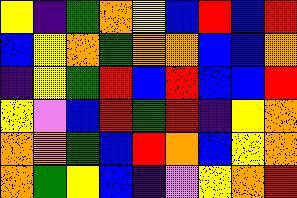[["yellow", "indigo", "green", "orange", "yellow", "blue", "red", "blue", "red"], ["blue", "yellow", "orange", "green", "orange", "orange", "blue", "blue", "orange"], ["indigo", "yellow", "green", "red", "blue", "red", "blue", "blue", "red"], ["yellow", "violet", "blue", "red", "green", "red", "indigo", "yellow", "orange"], ["orange", "orange", "green", "blue", "red", "orange", "blue", "yellow", "orange"], ["orange", "green", "yellow", "blue", "indigo", "violet", "yellow", "orange", "red"]]